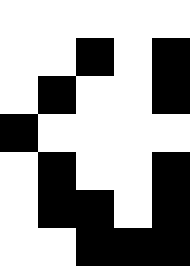[["white", "white", "white", "white", "white"], ["white", "white", "black", "white", "black"], ["white", "black", "white", "white", "black"], ["black", "white", "white", "white", "white"], ["white", "black", "white", "white", "black"], ["white", "black", "black", "white", "black"], ["white", "white", "black", "black", "black"]]